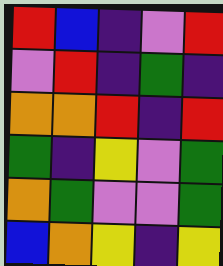[["red", "blue", "indigo", "violet", "red"], ["violet", "red", "indigo", "green", "indigo"], ["orange", "orange", "red", "indigo", "red"], ["green", "indigo", "yellow", "violet", "green"], ["orange", "green", "violet", "violet", "green"], ["blue", "orange", "yellow", "indigo", "yellow"]]